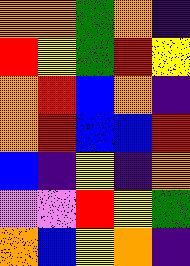[["orange", "orange", "green", "orange", "indigo"], ["red", "yellow", "green", "red", "yellow"], ["orange", "red", "blue", "orange", "indigo"], ["orange", "red", "blue", "blue", "red"], ["blue", "indigo", "yellow", "indigo", "orange"], ["violet", "violet", "red", "yellow", "green"], ["orange", "blue", "yellow", "orange", "indigo"]]